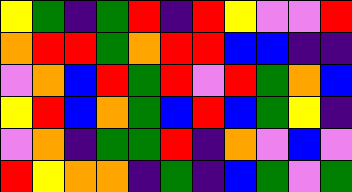[["yellow", "green", "indigo", "green", "red", "indigo", "red", "yellow", "violet", "violet", "red"], ["orange", "red", "red", "green", "orange", "red", "red", "blue", "blue", "indigo", "indigo"], ["violet", "orange", "blue", "red", "green", "red", "violet", "red", "green", "orange", "blue"], ["yellow", "red", "blue", "orange", "green", "blue", "red", "blue", "green", "yellow", "indigo"], ["violet", "orange", "indigo", "green", "green", "red", "indigo", "orange", "violet", "blue", "violet"], ["red", "yellow", "orange", "orange", "indigo", "green", "indigo", "blue", "green", "violet", "green"]]